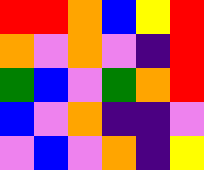[["red", "red", "orange", "blue", "yellow", "red"], ["orange", "violet", "orange", "violet", "indigo", "red"], ["green", "blue", "violet", "green", "orange", "red"], ["blue", "violet", "orange", "indigo", "indigo", "violet"], ["violet", "blue", "violet", "orange", "indigo", "yellow"]]